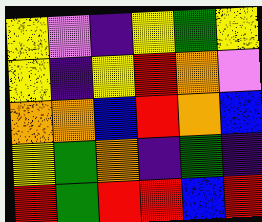[["yellow", "violet", "indigo", "yellow", "green", "yellow"], ["yellow", "indigo", "yellow", "red", "orange", "violet"], ["orange", "orange", "blue", "red", "orange", "blue"], ["yellow", "green", "orange", "indigo", "green", "indigo"], ["red", "green", "red", "red", "blue", "red"]]